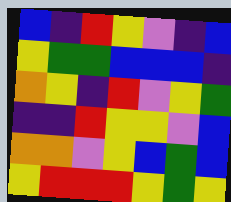[["blue", "indigo", "red", "yellow", "violet", "indigo", "blue"], ["yellow", "green", "green", "blue", "blue", "blue", "indigo"], ["orange", "yellow", "indigo", "red", "violet", "yellow", "green"], ["indigo", "indigo", "red", "yellow", "yellow", "violet", "blue"], ["orange", "orange", "violet", "yellow", "blue", "green", "blue"], ["yellow", "red", "red", "red", "yellow", "green", "yellow"]]